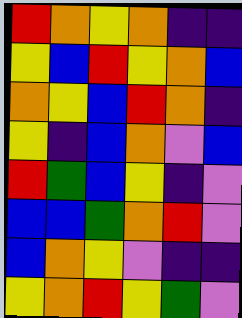[["red", "orange", "yellow", "orange", "indigo", "indigo"], ["yellow", "blue", "red", "yellow", "orange", "blue"], ["orange", "yellow", "blue", "red", "orange", "indigo"], ["yellow", "indigo", "blue", "orange", "violet", "blue"], ["red", "green", "blue", "yellow", "indigo", "violet"], ["blue", "blue", "green", "orange", "red", "violet"], ["blue", "orange", "yellow", "violet", "indigo", "indigo"], ["yellow", "orange", "red", "yellow", "green", "violet"]]